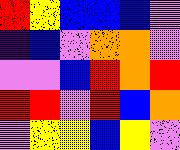[["red", "yellow", "blue", "blue", "blue", "violet"], ["indigo", "blue", "violet", "orange", "orange", "violet"], ["violet", "violet", "blue", "red", "orange", "red"], ["red", "red", "violet", "red", "blue", "orange"], ["violet", "yellow", "yellow", "blue", "yellow", "violet"]]